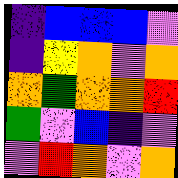[["indigo", "blue", "blue", "blue", "violet"], ["indigo", "yellow", "orange", "violet", "orange"], ["orange", "green", "orange", "orange", "red"], ["green", "violet", "blue", "indigo", "violet"], ["violet", "red", "orange", "violet", "orange"]]